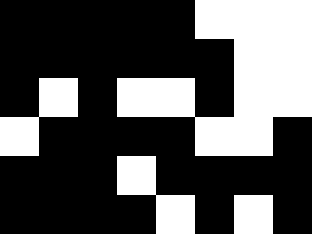[["black", "black", "black", "black", "black", "white", "white", "white"], ["black", "black", "black", "black", "black", "black", "white", "white"], ["black", "white", "black", "white", "white", "black", "white", "white"], ["white", "black", "black", "black", "black", "white", "white", "black"], ["black", "black", "black", "white", "black", "black", "black", "black"], ["black", "black", "black", "black", "white", "black", "white", "black"]]